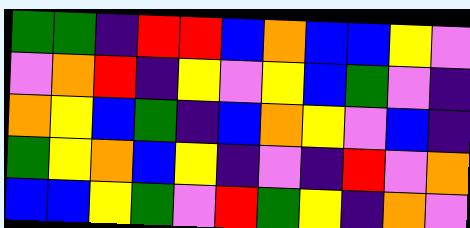[["green", "green", "indigo", "red", "red", "blue", "orange", "blue", "blue", "yellow", "violet"], ["violet", "orange", "red", "indigo", "yellow", "violet", "yellow", "blue", "green", "violet", "indigo"], ["orange", "yellow", "blue", "green", "indigo", "blue", "orange", "yellow", "violet", "blue", "indigo"], ["green", "yellow", "orange", "blue", "yellow", "indigo", "violet", "indigo", "red", "violet", "orange"], ["blue", "blue", "yellow", "green", "violet", "red", "green", "yellow", "indigo", "orange", "violet"]]